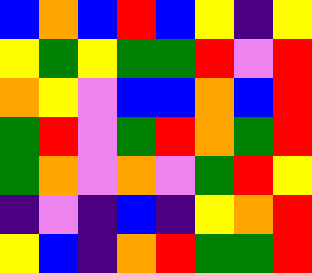[["blue", "orange", "blue", "red", "blue", "yellow", "indigo", "yellow"], ["yellow", "green", "yellow", "green", "green", "red", "violet", "red"], ["orange", "yellow", "violet", "blue", "blue", "orange", "blue", "red"], ["green", "red", "violet", "green", "red", "orange", "green", "red"], ["green", "orange", "violet", "orange", "violet", "green", "red", "yellow"], ["indigo", "violet", "indigo", "blue", "indigo", "yellow", "orange", "red"], ["yellow", "blue", "indigo", "orange", "red", "green", "green", "red"]]